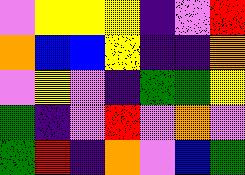[["violet", "yellow", "yellow", "yellow", "indigo", "violet", "red"], ["orange", "blue", "blue", "yellow", "indigo", "indigo", "orange"], ["violet", "yellow", "violet", "indigo", "green", "green", "yellow"], ["green", "indigo", "violet", "red", "violet", "orange", "violet"], ["green", "red", "indigo", "orange", "violet", "blue", "green"]]